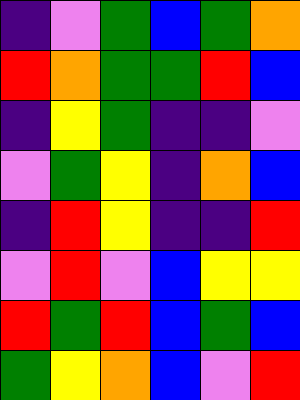[["indigo", "violet", "green", "blue", "green", "orange"], ["red", "orange", "green", "green", "red", "blue"], ["indigo", "yellow", "green", "indigo", "indigo", "violet"], ["violet", "green", "yellow", "indigo", "orange", "blue"], ["indigo", "red", "yellow", "indigo", "indigo", "red"], ["violet", "red", "violet", "blue", "yellow", "yellow"], ["red", "green", "red", "blue", "green", "blue"], ["green", "yellow", "orange", "blue", "violet", "red"]]